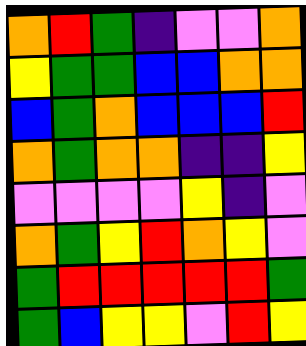[["orange", "red", "green", "indigo", "violet", "violet", "orange"], ["yellow", "green", "green", "blue", "blue", "orange", "orange"], ["blue", "green", "orange", "blue", "blue", "blue", "red"], ["orange", "green", "orange", "orange", "indigo", "indigo", "yellow"], ["violet", "violet", "violet", "violet", "yellow", "indigo", "violet"], ["orange", "green", "yellow", "red", "orange", "yellow", "violet"], ["green", "red", "red", "red", "red", "red", "green"], ["green", "blue", "yellow", "yellow", "violet", "red", "yellow"]]